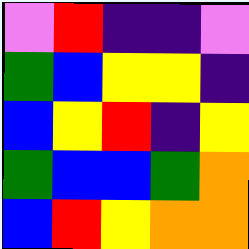[["violet", "red", "indigo", "indigo", "violet"], ["green", "blue", "yellow", "yellow", "indigo"], ["blue", "yellow", "red", "indigo", "yellow"], ["green", "blue", "blue", "green", "orange"], ["blue", "red", "yellow", "orange", "orange"]]